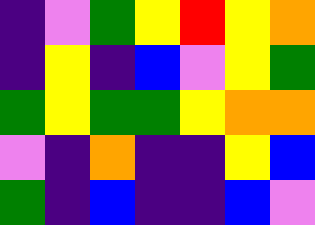[["indigo", "violet", "green", "yellow", "red", "yellow", "orange"], ["indigo", "yellow", "indigo", "blue", "violet", "yellow", "green"], ["green", "yellow", "green", "green", "yellow", "orange", "orange"], ["violet", "indigo", "orange", "indigo", "indigo", "yellow", "blue"], ["green", "indigo", "blue", "indigo", "indigo", "blue", "violet"]]